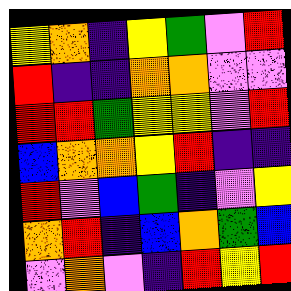[["yellow", "orange", "indigo", "yellow", "green", "violet", "red"], ["red", "indigo", "indigo", "orange", "orange", "violet", "violet"], ["red", "red", "green", "yellow", "yellow", "violet", "red"], ["blue", "orange", "orange", "yellow", "red", "indigo", "indigo"], ["red", "violet", "blue", "green", "indigo", "violet", "yellow"], ["orange", "red", "indigo", "blue", "orange", "green", "blue"], ["violet", "orange", "violet", "indigo", "red", "yellow", "red"]]